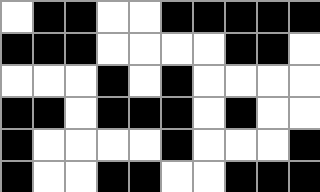[["white", "black", "black", "white", "white", "black", "black", "black", "black", "black"], ["black", "black", "black", "white", "white", "white", "white", "black", "black", "white"], ["white", "white", "white", "black", "white", "black", "white", "white", "white", "white"], ["black", "black", "white", "black", "black", "black", "white", "black", "white", "white"], ["black", "white", "white", "white", "white", "black", "white", "white", "white", "black"], ["black", "white", "white", "black", "black", "white", "white", "black", "black", "black"]]